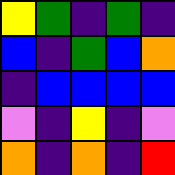[["yellow", "green", "indigo", "green", "indigo"], ["blue", "indigo", "green", "blue", "orange"], ["indigo", "blue", "blue", "blue", "blue"], ["violet", "indigo", "yellow", "indigo", "violet"], ["orange", "indigo", "orange", "indigo", "red"]]